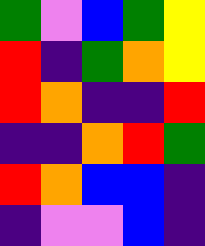[["green", "violet", "blue", "green", "yellow"], ["red", "indigo", "green", "orange", "yellow"], ["red", "orange", "indigo", "indigo", "red"], ["indigo", "indigo", "orange", "red", "green"], ["red", "orange", "blue", "blue", "indigo"], ["indigo", "violet", "violet", "blue", "indigo"]]